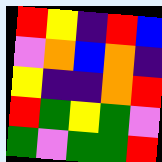[["red", "yellow", "indigo", "red", "blue"], ["violet", "orange", "blue", "orange", "indigo"], ["yellow", "indigo", "indigo", "orange", "red"], ["red", "green", "yellow", "green", "violet"], ["green", "violet", "green", "green", "red"]]